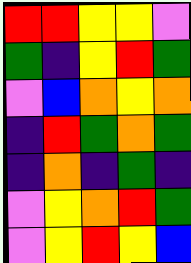[["red", "red", "yellow", "yellow", "violet"], ["green", "indigo", "yellow", "red", "green"], ["violet", "blue", "orange", "yellow", "orange"], ["indigo", "red", "green", "orange", "green"], ["indigo", "orange", "indigo", "green", "indigo"], ["violet", "yellow", "orange", "red", "green"], ["violet", "yellow", "red", "yellow", "blue"]]